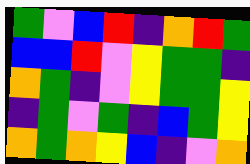[["green", "violet", "blue", "red", "indigo", "orange", "red", "green"], ["blue", "blue", "red", "violet", "yellow", "green", "green", "indigo"], ["orange", "green", "indigo", "violet", "yellow", "green", "green", "yellow"], ["indigo", "green", "violet", "green", "indigo", "blue", "green", "yellow"], ["orange", "green", "orange", "yellow", "blue", "indigo", "violet", "orange"]]